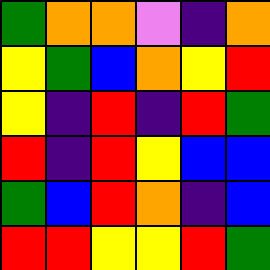[["green", "orange", "orange", "violet", "indigo", "orange"], ["yellow", "green", "blue", "orange", "yellow", "red"], ["yellow", "indigo", "red", "indigo", "red", "green"], ["red", "indigo", "red", "yellow", "blue", "blue"], ["green", "blue", "red", "orange", "indigo", "blue"], ["red", "red", "yellow", "yellow", "red", "green"]]